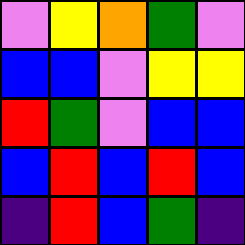[["violet", "yellow", "orange", "green", "violet"], ["blue", "blue", "violet", "yellow", "yellow"], ["red", "green", "violet", "blue", "blue"], ["blue", "red", "blue", "red", "blue"], ["indigo", "red", "blue", "green", "indigo"]]